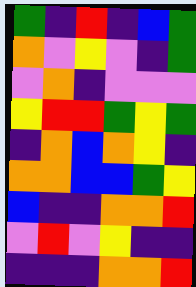[["green", "indigo", "red", "indigo", "blue", "green"], ["orange", "violet", "yellow", "violet", "indigo", "green"], ["violet", "orange", "indigo", "violet", "violet", "violet"], ["yellow", "red", "red", "green", "yellow", "green"], ["indigo", "orange", "blue", "orange", "yellow", "indigo"], ["orange", "orange", "blue", "blue", "green", "yellow"], ["blue", "indigo", "indigo", "orange", "orange", "red"], ["violet", "red", "violet", "yellow", "indigo", "indigo"], ["indigo", "indigo", "indigo", "orange", "orange", "red"]]